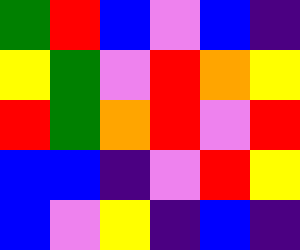[["green", "red", "blue", "violet", "blue", "indigo"], ["yellow", "green", "violet", "red", "orange", "yellow"], ["red", "green", "orange", "red", "violet", "red"], ["blue", "blue", "indigo", "violet", "red", "yellow"], ["blue", "violet", "yellow", "indigo", "blue", "indigo"]]